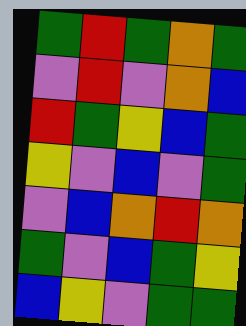[["green", "red", "green", "orange", "green"], ["violet", "red", "violet", "orange", "blue"], ["red", "green", "yellow", "blue", "green"], ["yellow", "violet", "blue", "violet", "green"], ["violet", "blue", "orange", "red", "orange"], ["green", "violet", "blue", "green", "yellow"], ["blue", "yellow", "violet", "green", "green"]]